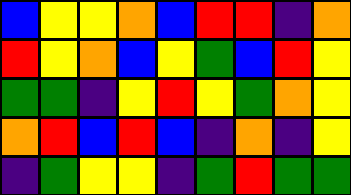[["blue", "yellow", "yellow", "orange", "blue", "red", "red", "indigo", "orange"], ["red", "yellow", "orange", "blue", "yellow", "green", "blue", "red", "yellow"], ["green", "green", "indigo", "yellow", "red", "yellow", "green", "orange", "yellow"], ["orange", "red", "blue", "red", "blue", "indigo", "orange", "indigo", "yellow"], ["indigo", "green", "yellow", "yellow", "indigo", "green", "red", "green", "green"]]